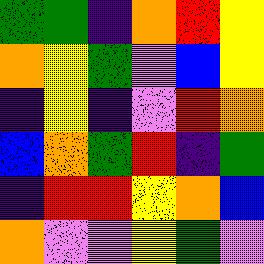[["green", "green", "indigo", "orange", "red", "yellow"], ["orange", "yellow", "green", "violet", "blue", "yellow"], ["indigo", "yellow", "indigo", "violet", "red", "orange"], ["blue", "orange", "green", "red", "indigo", "green"], ["indigo", "red", "red", "yellow", "orange", "blue"], ["orange", "violet", "violet", "yellow", "green", "violet"]]